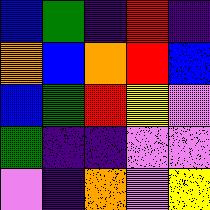[["blue", "green", "indigo", "red", "indigo"], ["orange", "blue", "orange", "red", "blue"], ["blue", "green", "red", "yellow", "violet"], ["green", "indigo", "indigo", "violet", "violet"], ["violet", "indigo", "orange", "violet", "yellow"]]